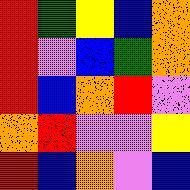[["red", "green", "yellow", "blue", "orange"], ["red", "violet", "blue", "green", "orange"], ["red", "blue", "orange", "red", "violet"], ["orange", "red", "violet", "violet", "yellow"], ["red", "blue", "orange", "violet", "blue"]]